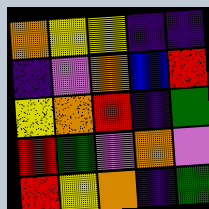[["orange", "yellow", "yellow", "indigo", "indigo"], ["indigo", "violet", "orange", "blue", "red"], ["yellow", "orange", "red", "indigo", "green"], ["red", "green", "violet", "orange", "violet"], ["red", "yellow", "orange", "indigo", "green"]]